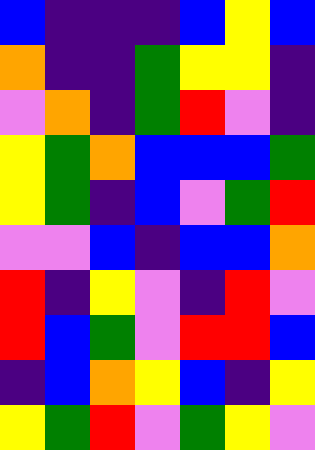[["blue", "indigo", "indigo", "indigo", "blue", "yellow", "blue"], ["orange", "indigo", "indigo", "green", "yellow", "yellow", "indigo"], ["violet", "orange", "indigo", "green", "red", "violet", "indigo"], ["yellow", "green", "orange", "blue", "blue", "blue", "green"], ["yellow", "green", "indigo", "blue", "violet", "green", "red"], ["violet", "violet", "blue", "indigo", "blue", "blue", "orange"], ["red", "indigo", "yellow", "violet", "indigo", "red", "violet"], ["red", "blue", "green", "violet", "red", "red", "blue"], ["indigo", "blue", "orange", "yellow", "blue", "indigo", "yellow"], ["yellow", "green", "red", "violet", "green", "yellow", "violet"]]